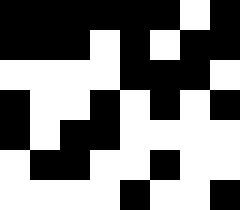[["black", "black", "black", "black", "black", "black", "white", "black"], ["black", "black", "black", "white", "black", "white", "black", "black"], ["white", "white", "white", "white", "black", "black", "black", "white"], ["black", "white", "white", "black", "white", "black", "white", "black"], ["black", "white", "black", "black", "white", "white", "white", "white"], ["white", "black", "black", "white", "white", "black", "white", "white"], ["white", "white", "white", "white", "black", "white", "white", "black"]]